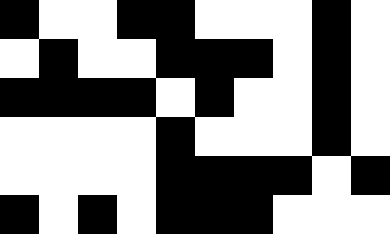[["black", "white", "white", "black", "black", "white", "white", "white", "black", "white"], ["white", "black", "white", "white", "black", "black", "black", "white", "black", "white"], ["black", "black", "black", "black", "white", "black", "white", "white", "black", "white"], ["white", "white", "white", "white", "black", "white", "white", "white", "black", "white"], ["white", "white", "white", "white", "black", "black", "black", "black", "white", "black"], ["black", "white", "black", "white", "black", "black", "black", "white", "white", "white"]]